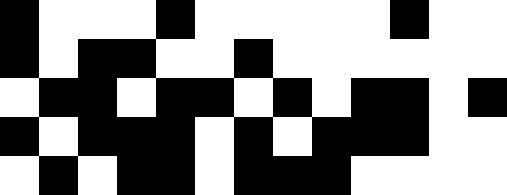[["black", "white", "white", "white", "black", "white", "white", "white", "white", "white", "black", "white", "white"], ["black", "white", "black", "black", "white", "white", "black", "white", "white", "white", "white", "white", "white"], ["white", "black", "black", "white", "black", "black", "white", "black", "white", "black", "black", "white", "black"], ["black", "white", "black", "black", "black", "white", "black", "white", "black", "black", "black", "white", "white"], ["white", "black", "white", "black", "black", "white", "black", "black", "black", "white", "white", "white", "white"]]